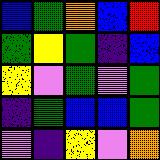[["blue", "green", "orange", "blue", "red"], ["green", "yellow", "green", "indigo", "blue"], ["yellow", "violet", "green", "violet", "green"], ["indigo", "green", "blue", "blue", "green"], ["violet", "indigo", "yellow", "violet", "orange"]]